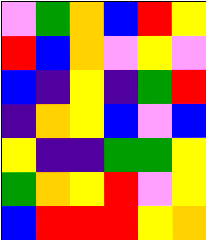[["violet", "green", "orange", "blue", "red", "yellow"], ["red", "blue", "orange", "violet", "yellow", "violet"], ["blue", "indigo", "yellow", "indigo", "green", "red"], ["indigo", "orange", "yellow", "blue", "violet", "blue"], ["yellow", "indigo", "indigo", "green", "green", "yellow"], ["green", "orange", "yellow", "red", "violet", "yellow"], ["blue", "red", "red", "red", "yellow", "orange"]]